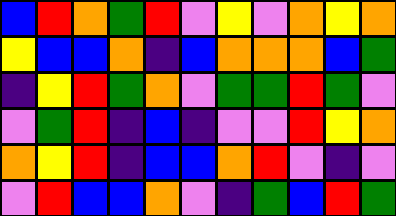[["blue", "red", "orange", "green", "red", "violet", "yellow", "violet", "orange", "yellow", "orange"], ["yellow", "blue", "blue", "orange", "indigo", "blue", "orange", "orange", "orange", "blue", "green"], ["indigo", "yellow", "red", "green", "orange", "violet", "green", "green", "red", "green", "violet"], ["violet", "green", "red", "indigo", "blue", "indigo", "violet", "violet", "red", "yellow", "orange"], ["orange", "yellow", "red", "indigo", "blue", "blue", "orange", "red", "violet", "indigo", "violet"], ["violet", "red", "blue", "blue", "orange", "violet", "indigo", "green", "blue", "red", "green"]]